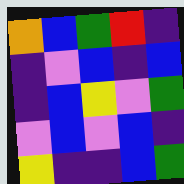[["orange", "blue", "green", "red", "indigo"], ["indigo", "violet", "blue", "indigo", "blue"], ["indigo", "blue", "yellow", "violet", "green"], ["violet", "blue", "violet", "blue", "indigo"], ["yellow", "indigo", "indigo", "blue", "green"]]